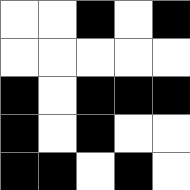[["white", "white", "black", "white", "black"], ["white", "white", "white", "white", "white"], ["black", "white", "black", "black", "black"], ["black", "white", "black", "white", "white"], ["black", "black", "white", "black", "white"]]